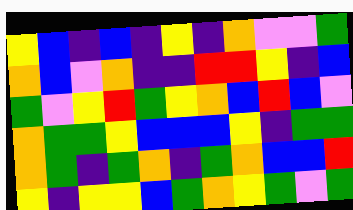[["yellow", "blue", "indigo", "blue", "indigo", "yellow", "indigo", "orange", "violet", "violet", "green"], ["orange", "blue", "violet", "orange", "indigo", "indigo", "red", "red", "yellow", "indigo", "blue"], ["green", "violet", "yellow", "red", "green", "yellow", "orange", "blue", "red", "blue", "violet"], ["orange", "green", "green", "yellow", "blue", "blue", "blue", "yellow", "indigo", "green", "green"], ["orange", "green", "indigo", "green", "orange", "indigo", "green", "orange", "blue", "blue", "red"], ["yellow", "indigo", "yellow", "yellow", "blue", "green", "orange", "yellow", "green", "violet", "green"]]